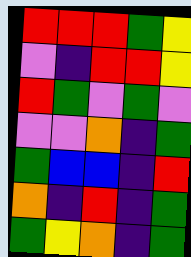[["red", "red", "red", "green", "yellow"], ["violet", "indigo", "red", "red", "yellow"], ["red", "green", "violet", "green", "violet"], ["violet", "violet", "orange", "indigo", "green"], ["green", "blue", "blue", "indigo", "red"], ["orange", "indigo", "red", "indigo", "green"], ["green", "yellow", "orange", "indigo", "green"]]